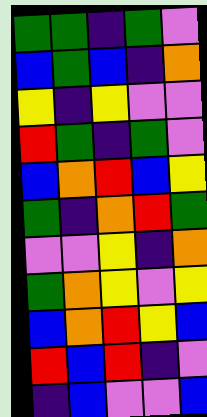[["green", "green", "indigo", "green", "violet"], ["blue", "green", "blue", "indigo", "orange"], ["yellow", "indigo", "yellow", "violet", "violet"], ["red", "green", "indigo", "green", "violet"], ["blue", "orange", "red", "blue", "yellow"], ["green", "indigo", "orange", "red", "green"], ["violet", "violet", "yellow", "indigo", "orange"], ["green", "orange", "yellow", "violet", "yellow"], ["blue", "orange", "red", "yellow", "blue"], ["red", "blue", "red", "indigo", "violet"], ["indigo", "blue", "violet", "violet", "blue"]]